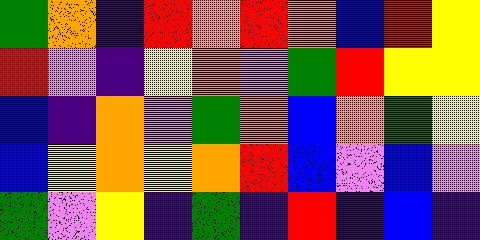[["green", "orange", "indigo", "red", "orange", "red", "orange", "blue", "red", "yellow"], ["red", "violet", "indigo", "yellow", "orange", "violet", "green", "red", "yellow", "yellow"], ["blue", "indigo", "orange", "violet", "green", "orange", "blue", "orange", "green", "yellow"], ["blue", "yellow", "orange", "yellow", "orange", "red", "blue", "violet", "blue", "violet"], ["green", "violet", "yellow", "indigo", "green", "indigo", "red", "indigo", "blue", "indigo"]]